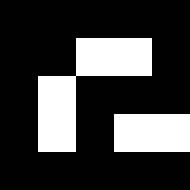[["black", "black", "black", "black", "black"], ["black", "black", "white", "white", "black"], ["black", "white", "black", "black", "black"], ["black", "white", "black", "white", "white"], ["black", "black", "black", "black", "black"]]